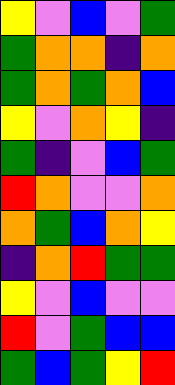[["yellow", "violet", "blue", "violet", "green"], ["green", "orange", "orange", "indigo", "orange"], ["green", "orange", "green", "orange", "blue"], ["yellow", "violet", "orange", "yellow", "indigo"], ["green", "indigo", "violet", "blue", "green"], ["red", "orange", "violet", "violet", "orange"], ["orange", "green", "blue", "orange", "yellow"], ["indigo", "orange", "red", "green", "green"], ["yellow", "violet", "blue", "violet", "violet"], ["red", "violet", "green", "blue", "blue"], ["green", "blue", "green", "yellow", "red"]]